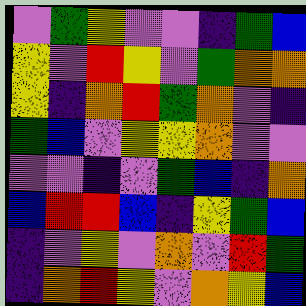[["violet", "green", "yellow", "violet", "violet", "indigo", "green", "blue"], ["yellow", "violet", "red", "yellow", "violet", "green", "orange", "orange"], ["yellow", "indigo", "orange", "red", "green", "orange", "violet", "indigo"], ["green", "blue", "violet", "yellow", "yellow", "orange", "violet", "violet"], ["violet", "violet", "indigo", "violet", "green", "blue", "indigo", "orange"], ["blue", "red", "red", "blue", "indigo", "yellow", "green", "blue"], ["indigo", "violet", "yellow", "violet", "orange", "violet", "red", "green"], ["indigo", "orange", "red", "yellow", "violet", "orange", "yellow", "blue"]]